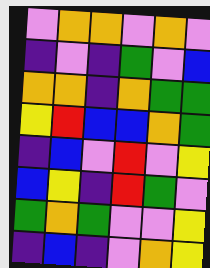[["violet", "orange", "orange", "violet", "orange", "violet"], ["indigo", "violet", "indigo", "green", "violet", "blue"], ["orange", "orange", "indigo", "orange", "green", "green"], ["yellow", "red", "blue", "blue", "orange", "green"], ["indigo", "blue", "violet", "red", "violet", "yellow"], ["blue", "yellow", "indigo", "red", "green", "violet"], ["green", "orange", "green", "violet", "violet", "yellow"], ["indigo", "blue", "indigo", "violet", "orange", "yellow"]]